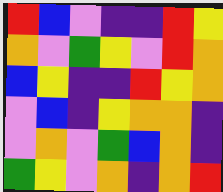[["red", "blue", "violet", "indigo", "indigo", "red", "yellow"], ["orange", "violet", "green", "yellow", "violet", "red", "orange"], ["blue", "yellow", "indigo", "indigo", "red", "yellow", "orange"], ["violet", "blue", "indigo", "yellow", "orange", "orange", "indigo"], ["violet", "orange", "violet", "green", "blue", "orange", "indigo"], ["green", "yellow", "violet", "orange", "indigo", "orange", "red"]]